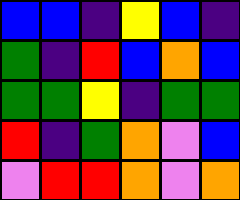[["blue", "blue", "indigo", "yellow", "blue", "indigo"], ["green", "indigo", "red", "blue", "orange", "blue"], ["green", "green", "yellow", "indigo", "green", "green"], ["red", "indigo", "green", "orange", "violet", "blue"], ["violet", "red", "red", "orange", "violet", "orange"]]